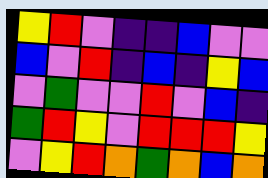[["yellow", "red", "violet", "indigo", "indigo", "blue", "violet", "violet"], ["blue", "violet", "red", "indigo", "blue", "indigo", "yellow", "blue"], ["violet", "green", "violet", "violet", "red", "violet", "blue", "indigo"], ["green", "red", "yellow", "violet", "red", "red", "red", "yellow"], ["violet", "yellow", "red", "orange", "green", "orange", "blue", "orange"]]